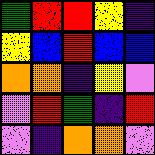[["green", "red", "red", "yellow", "indigo"], ["yellow", "blue", "red", "blue", "blue"], ["orange", "orange", "indigo", "yellow", "violet"], ["violet", "red", "green", "indigo", "red"], ["violet", "indigo", "orange", "orange", "violet"]]